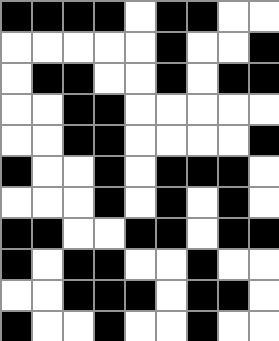[["black", "black", "black", "black", "white", "black", "black", "white", "white"], ["white", "white", "white", "white", "white", "black", "white", "white", "black"], ["white", "black", "black", "white", "white", "black", "white", "black", "black"], ["white", "white", "black", "black", "white", "white", "white", "white", "white"], ["white", "white", "black", "black", "white", "white", "white", "white", "black"], ["black", "white", "white", "black", "white", "black", "black", "black", "white"], ["white", "white", "white", "black", "white", "black", "white", "black", "white"], ["black", "black", "white", "white", "black", "black", "white", "black", "black"], ["black", "white", "black", "black", "white", "white", "black", "white", "white"], ["white", "white", "black", "black", "black", "white", "black", "black", "white"], ["black", "white", "white", "black", "white", "white", "black", "white", "white"]]